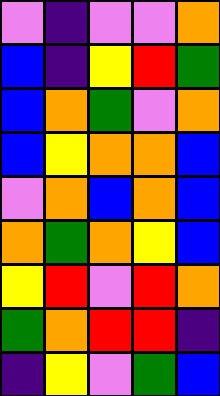[["violet", "indigo", "violet", "violet", "orange"], ["blue", "indigo", "yellow", "red", "green"], ["blue", "orange", "green", "violet", "orange"], ["blue", "yellow", "orange", "orange", "blue"], ["violet", "orange", "blue", "orange", "blue"], ["orange", "green", "orange", "yellow", "blue"], ["yellow", "red", "violet", "red", "orange"], ["green", "orange", "red", "red", "indigo"], ["indigo", "yellow", "violet", "green", "blue"]]